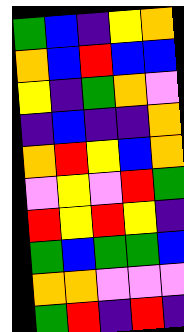[["green", "blue", "indigo", "yellow", "orange"], ["orange", "blue", "red", "blue", "blue"], ["yellow", "indigo", "green", "orange", "violet"], ["indigo", "blue", "indigo", "indigo", "orange"], ["orange", "red", "yellow", "blue", "orange"], ["violet", "yellow", "violet", "red", "green"], ["red", "yellow", "red", "yellow", "indigo"], ["green", "blue", "green", "green", "blue"], ["orange", "orange", "violet", "violet", "violet"], ["green", "red", "indigo", "red", "indigo"]]